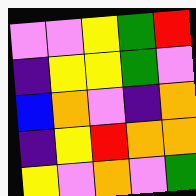[["violet", "violet", "yellow", "green", "red"], ["indigo", "yellow", "yellow", "green", "violet"], ["blue", "orange", "violet", "indigo", "orange"], ["indigo", "yellow", "red", "orange", "orange"], ["yellow", "violet", "orange", "violet", "green"]]